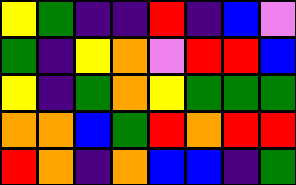[["yellow", "green", "indigo", "indigo", "red", "indigo", "blue", "violet"], ["green", "indigo", "yellow", "orange", "violet", "red", "red", "blue"], ["yellow", "indigo", "green", "orange", "yellow", "green", "green", "green"], ["orange", "orange", "blue", "green", "red", "orange", "red", "red"], ["red", "orange", "indigo", "orange", "blue", "blue", "indigo", "green"]]